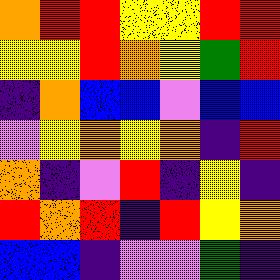[["orange", "red", "red", "yellow", "yellow", "red", "red"], ["yellow", "yellow", "red", "orange", "yellow", "green", "red"], ["indigo", "orange", "blue", "blue", "violet", "blue", "blue"], ["violet", "yellow", "orange", "yellow", "orange", "indigo", "red"], ["orange", "indigo", "violet", "red", "indigo", "yellow", "indigo"], ["red", "orange", "red", "indigo", "red", "yellow", "orange"], ["blue", "blue", "indigo", "violet", "violet", "green", "indigo"]]